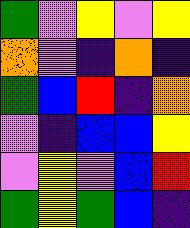[["green", "violet", "yellow", "violet", "yellow"], ["orange", "violet", "indigo", "orange", "indigo"], ["green", "blue", "red", "indigo", "orange"], ["violet", "indigo", "blue", "blue", "yellow"], ["violet", "yellow", "violet", "blue", "red"], ["green", "yellow", "green", "blue", "indigo"]]